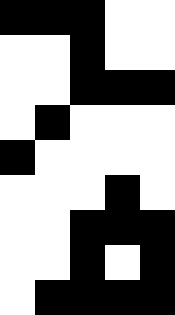[["black", "black", "black", "white", "white"], ["white", "white", "black", "white", "white"], ["white", "white", "black", "black", "black"], ["white", "black", "white", "white", "white"], ["black", "white", "white", "white", "white"], ["white", "white", "white", "black", "white"], ["white", "white", "black", "black", "black"], ["white", "white", "black", "white", "black"], ["white", "black", "black", "black", "black"]]